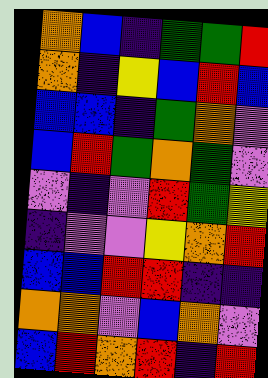[["orange", "blue", "indigo", "green", "green", "red"], ["orange", "indigo", "yellow", "blue", "red", "blue"], ["blue", "blue", "indigo", "green", "orange", "violet"], ["blue", "red", "green", "orange", "green", "violet"], ["violet", "indigo", "violet", "red", "green", "yellow"], ["indigo", "violet", "violet", "yellow", "orange", "red"], ["blue", "blue", "red", "red", "indigo", "indigo"], ["orange", "orange", "violet", "blue", "orange", "violet"], ["blue", "red", "orange", "red", "indigo", "red"]]